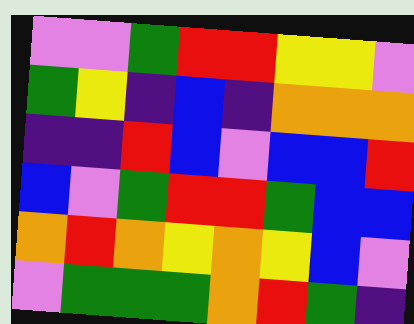[["violet", "violet", "green", "red", "red", "yellow", "yellow", "violet"], ["green", "yellow", "indigo", "blue", "indigo", "orange", "orange", "orange"], ["indigo", "indigo", "red", "blue", "violet", "blue", "blue", "red"], ["blue", "violet", "green", "red", "red", "green", "blue", "blue"], ["orange", "red", "orange", "yellow", "orange", "yellow", "blue", "violet"], ["violet", "green", "green", "green", "orange", "red", "green", "indigo"]]